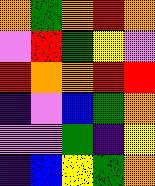[["orange", "green", "orange", "red", "orange"], ["violet", "red", "green", "yellow", "violet"], ["red", "orange", "orange", "red", "red"], ["indigo", "violet", "blue", "green", "orange"], ["violet", "violet", "green", "indigo", "yellow"], ["indigo", "blue", "yellow", "green", "orange"]]